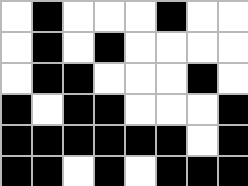[["white", "black", "white", "white", "white", "black", "white", "white"], ["white", "black", "white", "black", "white", "white", "white", "white"], ["white", "black", "black", "white", "white", "white", "black", "white"], ["black", "white", "black", "black", "white", "white", "white", "black"], ["black", "black", "black", "black", "black", "black", "white", "black"], ["black", "black", "white", "black", "white", "black", "black", "black"]]